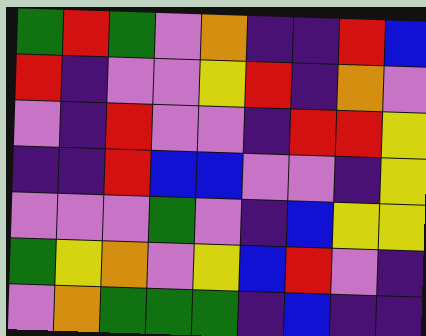[["green", "red", "green", "violet", "orange", "indigo", "indigo", "red", "blue"], ["red", "indigo", "violet", "violet", "yellow", "red", "indigo", "orange", "violet"], ["violet", "indigo", "red", "violet", "violet", "indigo", "red", "red", "yellow"], ["indigo", "indigo", "red", "blue", "blue", "violet", "violet", "indigo", "yellow"], ["violet", "violet", "violet", "green", "violet", "indigo", "blue", "yellow", "yellow"], ["green", "yellow", "orange", "violet", "yellow", "blue", "red", "violet", "indigo"], ["violet", "orange", "green", "green", "green", "indigo", "blue", "indigo", "indigo"]]